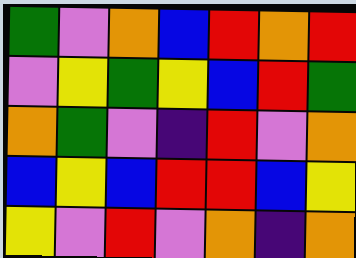[["green", "violet", "orange", "blue", "red", "orange", "red"], ["violet", "yellow", "green", "yellow", "blue", "red", "green"], ["orange", "green", "violet", "indigo", "red", "violet", "orange"], ["blue", "yellow", "blue", "red", "red", "blue", "yellow"], ["yellow", "violet", "red", "violet", "orange", "indigo", "orange"]]